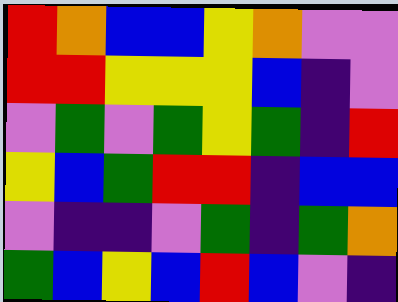[["red", "orange", "blue", "blue", "yellow", "orange", "violet", "violet"], ["red", "red", "yellow", "yellow", "yellow", "blue", "indigo", "violet"], ["violet", "green", "violet", "green", "yellow", "green", "indigo", "red"], ["yellow", "blue", "green", "red", "red", "indigo", "blue", "blue"], ["violet", "indigo", "indigo", "violet", "green", "indigo", "green", "orange"], ["green", "blue", "yellow", "blue", "red", "blue", "violet", "indigo"]]